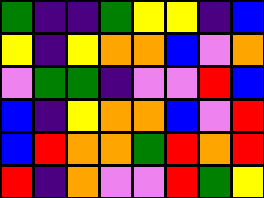[["green", "indigo", "indigo", "green", "yellow", "yellow", "indigo", "blue"], ["yellow", "indigo", "yellow", "orange", "orange", "blue", "violet", "orange"], ["violet", "green", "green", "indigo", "violet", "violet", "red", "blue"], ["blue", "indigo", "yellow", "orange", "orange", "blue", "violet", "red"], ["blue", "red", "orange", "orange", "green", "red", "orange", "red"], ["red", "indigo", "orange", "violet", "violet", "red", "green", "yellow"]]